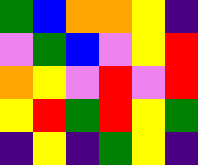[["green", "blue", "orange", "orange", "yellow", "indigo"], ["violet", "green", "blue", "violet", "yellow", "red"], ["orange", "yellow", "violet", "red", "violet", "red"], ["yellow", "red", "green", "red", "yellow", "green"], ["indigo", "yellow", "indigo", "green", "yellow", "indigo"]]